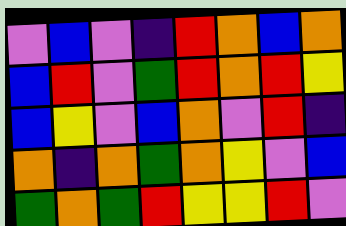[["violet", "blue", "violet", "indigo", "red", "orange", "blue", "orange"], ["blue", "red", "violet", "green", "red", "orange", "red", "yellow"], ["blue", "yellow", "violet", "blue", "orange", "violet", "red", "indigo"], ["orange", "indigo", "orange", "green", "orange", "yellow", "violet", "blue"], ["green", "orange", "green", "red", "yellow", "yellow", "red", "violet"]]